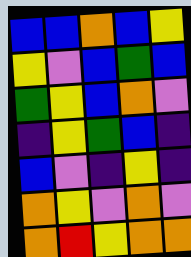[["blue", "blue", "orange", "blue", "yellow"], ["yellow", "violet", "blue", "green", "blue"], ["green", "yellow", "blue", "orange", "violet"], ["indigo", "yellow", "green", "blue", "indigo"], ["blue", "violet", "indigo", "yellow", "indigo"], ["orange", "yellow", "violet", "orange", "violet"], ["orange", "red", "yellow", "orange", "orange"]]